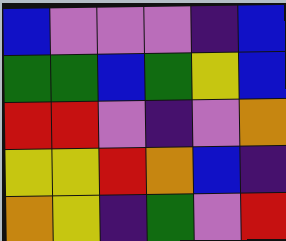[["blue", "violet", "violet", "violet", "indigo", "blue"], ["green", "green", "blue", "green", "yellow", "blue"], ["red", "red", "violet", "indigo", "violet", "orange"], ["yellow", "yellow", "red", "orange", "blue", "indigo"], ["orange", "yellow", "indigo", "green", "violet", "red"]]